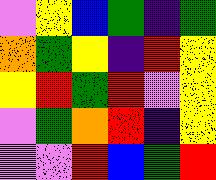[["violet", "yellow", "blue", "green", "indigo", "green"], ["orange", "green", "yellow", "indigo", "red", "yellow"], ["yellow", "red", "green", "red", "violet", "yellow"], ["violet", "green", "orange", "red", "indigo", "yellow"], ["violet", "violet", "red", "blue", "green", "red"]]